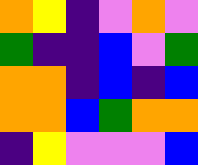[["orange", "yellow", "indigo", "violet", "orange", "violet"], ["green", "indigo", "indigo", "blue", "violet", "green"], ["orange", "orange", "indigo", "blue", "indigo", "blue"], ["orange", "orange", "blue", "green", "orange", "orange"], ["indigo", "yellow", "violet", "violet", "violet", "blue"]]